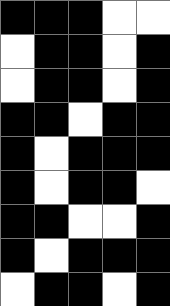[["black", "black", "black", "white", "white"], ["white", "black", "black", "white", "black"], ["white", "black", "black", "white", "black"], ["black", "black", "white", "black", "black"], ["black", "white", "black", "black", "black"], ["black", "white", "black", "black", "white"], ["black", "black", "white", "white", "black"], ["black", "white", "black", "black", "black"], ["white", "black", "black", "white", "black"]]